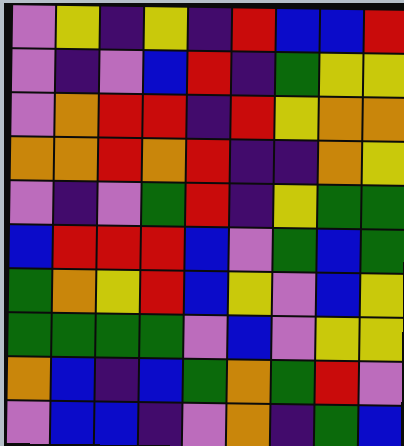[["violet", "yellow", "indigo", "yellow", "indigo", "red", "blue", "blue", "red"], ["violet", "indigo", "violet", "blue", "red", "indigo", "green", "yellow", "yellow"], ["violet", "orange", "red", "red", "indigo", "red", "yellow", "orange", "orange"], ["orange", "orange", "red", "orange", "red", "indigo", "indigo", "orange", "yellow"], ["violet", "indigo", "violet", "green", "red", "indigo", "yellow", "green", "green"], ["blue", "red", "red", "red", "blue", "violet", "green", "blue", "green"], ["green", "orange", "yellow", "red", "blue", "yellow", "violet", "blue", "yellow"], ["green", "green", "green", "green", "violet", "blue", "violet", "yellow", "yellow"], ["orange", "blue", "indigo", "blue", "green", "orange", "green", "red", "violet"], ["violet", "blue", "blue", "indigo", "violet", "orange", "indigo", "green", "blue"]]